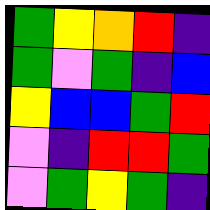[["green", "yellow", "orange", "red", "indigo"], ["green", "violet", "green", "indigo", "blue"], ["yellow", "blue", "blue", "green", "red"], ["violet", "indigo", "red", "red", "green"], ["violet", "green", "yellow", "green", "indigo"]]